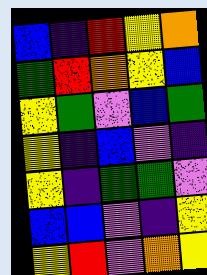[["blue", "indigo", "red", "yellow", "orange"], ["green", "red", "orange", "yellow", "blue"], ["yellow", "green", "violet", "blue", "green"], ["yellow", "indigo", "blue", "violet", "indigo"], ["yellow", "indigo", "green", "green", "violet"], ["blue", "blue", "violet", "indigo", "yellow"], ["yellow", "red", "violet", "orange", "yellow"]]